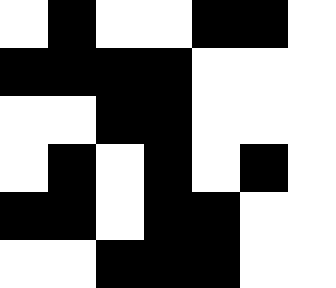[["white", "black", "white", "white", "black", "black", "white"], ["black", "black", "black", "black", "white", "white", "white"], ["white", "white", "black", "black", "white", "white", "white"], ["white", "black", "white", "black", "white", "black", "white"], ["black", "black", "white", "black", "black", "white", "white"], ["white", "white", "black", "black", "black", "white", "white"]]